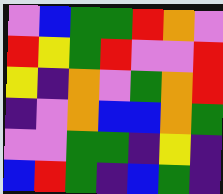[["violet", "blue", "green", "green", "red", "orange", "violet"], ["red", "yellow", "green", "red", "violet", "violet", "red"], ["yellow", "indigo", "orange", "violet", "green", "orange", "red"], ["indigo", "violet", "orange", "blue", "blue", "orange", "green"], ["violet", "violet", "green", "green", "indigo", "yellow", "indigo"], ["blue", "red", "green", "indigo", "blue", "green", "indigo"]]